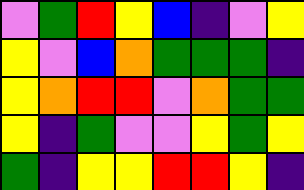[["violet", "green", "red", "yellow", "blue", "indigo", "violet", "yellow"], ["yellow", "violet", "blue", "orange", "green", "green", "green", "indigo"], ["yellow", "orange", "red", "red", "violet", "orange", "green", "green"], ["yellow", "indigo", "green", "violet", "violet", "yellow", "green", "yellow"], ["green", "indigo", "yellow", "yellow", "red", "red", "yellow", "indigo"]]